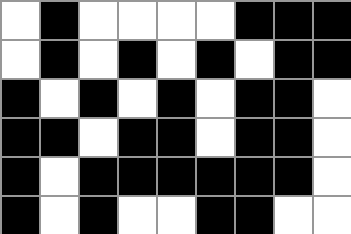[["white", "black", "white", "white", "white", "white", "black", "black", "black"], ["white", "black", "white", "black", "white", "black", "white", "black", "black"], ["black", "white", "black", "white", "black", "white", "black", "black", "white"], ["black", "black", "white", "black", "black", "white", "black", "black", "white"], ["black", "white", "black", "black", "black", "black", "black", "black", "white"], ["black", "white", "black", "white", "white", "black", "black", "white", "white"]]